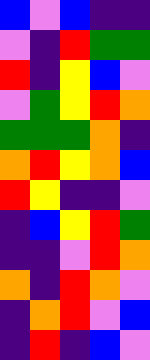[["blue", "violet", "blue", "indigo", "indigo"], ["violet", "indigo", "red", "green", "green"], ["red", "indigo", "yellow", "blue", "violet"], ["violet", "green", "yellow", "red", "orange"], ["green", "green", "green", "orange", "indigo"], ["orange", "red", "yellow", "orange", "blue"], ["red", "yellow", "indigo", "indigo", "violet"], ["indigo", "blue", "yellow", "red", "green"], ["indigo", "indigo", "violet", "red", "orange"], ["orange", "indigo", "red", "orange", "violet"], ["indigo", "orange", "red", "violet", "blue"], ["indigo", "red", "indigo", "blue", "violet"]]